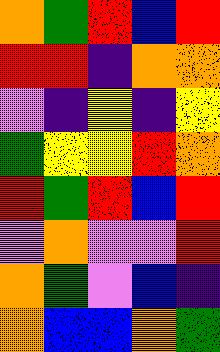[["orange", "green", "red", "blue", "red"], ["red", "red", "indigo", "orange", "orange"], ["violet", "indigo", "yellow", "indigo", "yellow"], ["green", "yellow", "yellow", "red", "orange"], ["red", "green", "red", "blue", "red"], ["violet", "orange", "violet", "violet", "red"], ["orange", "green", "violet", "blue", "indigo"], ["orange", "blue", "blue", "orange", "green"]]